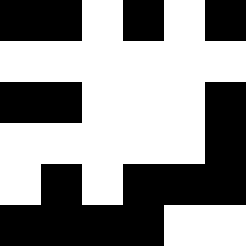[["black", "black", "white", "black", "white", "black"], ["white", "white", "white", "white", "white", "white"], ["black", "black", "white", "white", "white", "black"], ["white", "white", "white", "white", "white", "black"], ["white", "black", "white", "black", "black", "black"], ["black", "black", "black", "black", "white", "white"]]